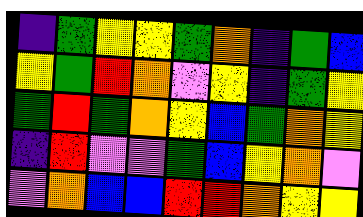[["indigo", "green", "yellow", "yellow", "green", "orange", "indigo", "green", "blue"], ["yellow", "green", "red", "orange", "violet", "yellow", "indigo", "green", "yellow"], ["green", "red", "green", "orange", "yellow", "blue", "green", "orange", "yellow"], ["indigo", "red", "violet", "violet", "green", "blue", "yellow", "orange", "violet"], ["violet", "orange", "blue", "blue", "red", "red", "orange", "yellow", "yellow"]]